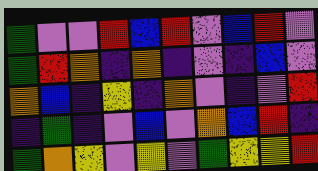[["green", "violet", "violet", "red", "blue", "red", "violet", "blue", "red", "violet"], ["green", "red", "orange", "indigo", "orange", "indigo", "violet", "indigo", "blue", "violet"], ["orange", "blue", "indigo", "yellow", "indigo", "orange", "violet", "indigo", "violet", "red"], ["indigo", "green", "indigo", "violet", "blue", "violet", "orange", "blue", "red", "indigo"], ["green", "orange", "yellow", "violet", "yellow", "violet", "green", "yellow", "yellow", "red"]]